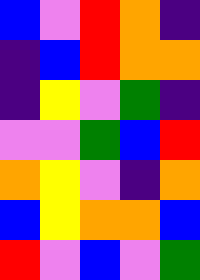[["blue", "violet", "red", "orange", "indigo"], ["indigo", "blue", "red", "orange", "orange"], ["indigo", "yellow", "violet", "green", "indigo"], ["violet", "violet", "green", "blue", "red"], ["orange", "yellow", "violet", "indigo", "orange"], ["blue", "yellow", "orange", "orange", "blue"], ["red", "violet", "blue", "violet", "green"]]